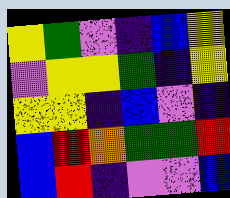[["yellow", "green", "violet", "indigo", "blue", "yellow"], ["violet", "yellow", "yellow", "green", "indigo", "yellow"], ["yellow", "yellow", "indigo", "blue", "violet", "indigo"], ["blue", "red", "orange", "green", "green", "red"], ["blue", "red", "indigo", "violet", "violet", "blue"]]